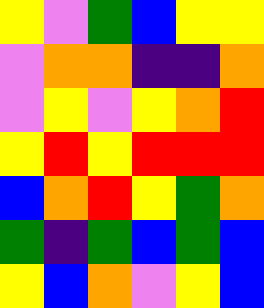[["yellow", "violet", "green", "blue", "yellow", "yellow"], ["violet", "orange", "orange", "indigo", "indigo", "orange"], ["violet", "yellow", "violet", "yellow", "orange", "red"], ["yellow", "red", "yellow", "red", "red", "red"], ["blue", "orange", "red", "yellow", "green", "orange"], ["green", "indigo", "green", "blue", "green", "blue"], ["yellow", "blue", "orange", "violet", "yellow", "blue"]]